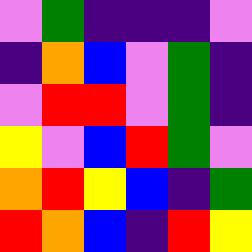[["violet", "green", "indigo", "indigo", "indigo", "violet"], ["indigo", "orange", "blue", "violet", "green", "indigo"], ["violet", "red", "red", "violet", "green", "indigo"], ["yellow", "violet", "blue", "red", "green", "violet"], ["orange", "red", "yellow", "blue", "indigo", "green"], ["red", "orange", "blue", "indigo", "red", "yellow"]]